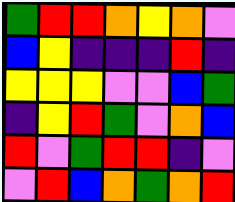[["green", "red", "red", "orange", "yellow", "orange", "violet"], ["blue", "yellow", "indigo", "indigo", "indigo", "red", "indigo"], ["yellow", "yellow", "yellow", "violet", "violet", "blue", "green"], ["indigo", "yellow", "red", "green", "violet", "orange", "blue"], ["red", "violet", "green", "red", "red", "indigo", "violet"], ["violet", "red", "blue", "orange", "green", "orange", "red"]]